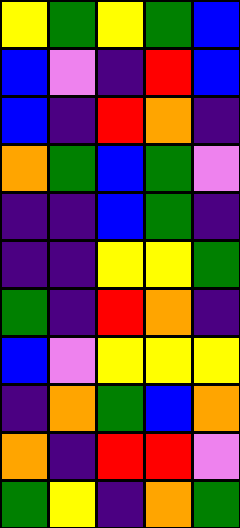[["yellow", "green", "yellow", "green", "blue"], ["blue", "violet", "indigo", "red", "blue"], ["blue", "indigo", "red", "orange", "indigo"], ["orange", "green", "blue", "green", "violet"], ["indigo", "indigo", "blue", "green", "indigo"], ["indigo", "indigo", "yellow", "yellow", "green"], ["green", "indigo", "red", "orange", "indigo"], ["blue", "violet", "yellow", "yellow", "yellow"], ["indigo", "orange", "green", "blue", "orange"], ["orange", "indigo", "red", "red", "violet"], ["green", "yellow", "indigo", "orange", "green"]]